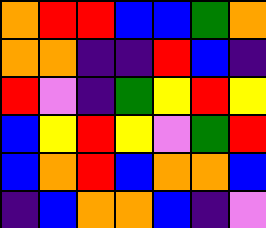[["orange", "red", "red", "blue", "blue", "green", "orange"], ["orange", "orange", "indigo", "indigo", "red", "blue", "indigo"], ["red", "violet", "indigo", "green", "yellow", "red", "yellow"], ["blue", "yellow", "red", "yellow", "violet", "green", "red"], ["blue", "orange", "red", "blue", "orange", "orange", "blue"], ["indigo", "blue", "orange", "orange", "blue", "indigo", "violet"]]